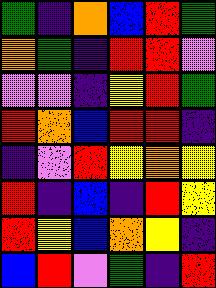[["green", "indigo", "orange", "blue", "red", "green"], ["orange", "green", "indigo", "red", "red", "violet"], ["violet", "violet", "indigo", "yellow", "red", "green"], ["red", "orange", "blue", "red", "red", "indigo"], ["indigo", "violet", "red", "yellow", "orange", "yellow"], ["red", "indigo", "blue", "indigo", "red", "yellow"], ["red", "yellow", "blue", "orange", "yellow", "indigo"], ["blue", "red", "violet", "green", "indigo", "red"]]